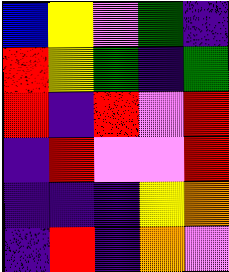[["blue", "yellow", "violet", "green", "indigo"], ["red", "yellow", "green", "indigo", "green"], ["red", "indigo", "red", "violet", "red"], ["indigo", "red", "violet", "violet", "red"], ["indigo", "indigo", "indigo", "yellow", "orange"], ["indigo", "red", "indigo", "orange", "violet"]]